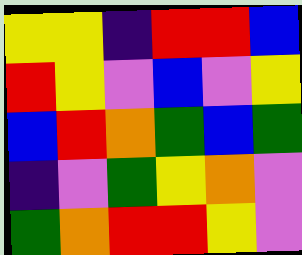[["yellow", "yellow", "indigo", "red", "red", "blue"], ["red", "yellow", "violet", "blue", "violet", "yellow"], ["blue", "red", "orange", "green", "blue", "green"], ["indigo", "violet", "green", "yellow", "orange", "violet"], ["green", "orange", "red", "red", "yellow", "violet"]]